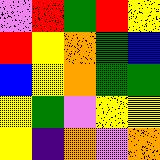[["violet", "red", "green", "red", "yellow"], ["red", "yellow", "orange", "green", "blue"], ["blue", "yellow", "orange", "green", "green"], ["yellow", "green", "violet", "yellow", "yellow"], ["yellow", "indigo", "orange", "violet", "orange"]]